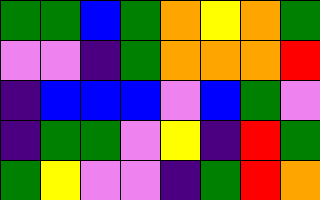[["green", "green", "blue", "green", "orange", "yellow", "orange", "green"], ["violet", "violet", "indigo", "green", "orange", "orange", "orange", "red"], ["indigo", "blue", "blue", "blue", "violet", "blue", "green", "violet"], ["indigo", "green", "green", "violet", "yellow", "indigo", "red", "green"], ["green", "yellow", "violet", "violet", "indigo", "green", "red", "orange"]]